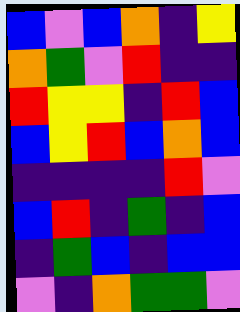[["blue", "violet", "blue", "orange", "indigo", "yellow"], ["orange", "green", "violet", "red", "indigo", "indigo"], ["red", "yellow", "yellow", "indigo", "red", "blue"], ["blue", "yellow", "red", "blue", "orange", "blue"], ["indigo", "indigo", "indigo", "indigo", "red", "violet"], ["blue", "red", "indigo", "green", "indigo", "blue"], ["indigo", "green", "blue", "indigo", "blue", "blue"], ["violet", "indigo", "orange", "green", "green", "violet"]]